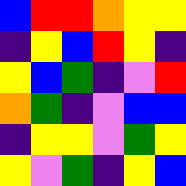[["blue", "red", "red", "orange", "yellow", "yellow"], ["indigo", "yellow", "blue", "red", "yellow", "indigo"], ["yellow", "blue", "green", "indigo", "violet", "red"], ["orange", "green", "indigo", "violet", "blue", "blue"], ["indigo", "yellow", "yellow", "violet", "green", "yellow"], ["yellow", "violet", "green", "indigo", "yellow", "blue"]]